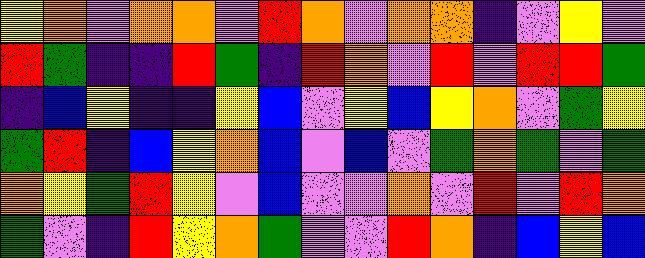[["yellow", "orange", "violet", "orange", "orange", "violet", "red", "orange", "violet", "orange", "orange", "indigo", "violet", "yellow", "violet"], ["red", "green", "indigo", "indigo", "red", "green", "indigo", "red", "orange", "violet", "red", "violet", "red", "red", "green"], ["indigo", "blue", "yellow", "indigo", "indigo", "yellow", "blue", "violet", "yellow", "blue", "yellow", "orange", "violet", "green", "yellow"], ["green", "red", "indigo", "blue", "yellow", "orange", "blue", "violet", "blue", "violet", "green", "orange", "green", "violet", "green"], ["orange", "yellow", "green", "red", "yellow", "violet", "blue", "violet", "violet", "orange", "violet", "red", "violet", "red", "orange"], ["green", "violet", "indigo", "red", "yellow", "orange", "green", "violet", "violet", "red", "orange", "indigo", "blue", "yellow", "blue"]]